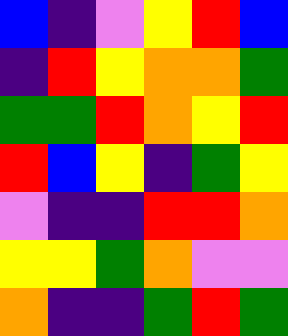[["blue", "indigo", "violet", "yellow", "red", "blue"], ["indigo", "red", "yellow", "orange", "orange", "green"], ["green", "green", "red", "orange", "yellow", "red"], ["red", "blue", "yellow", "indigo", "green", "yellow"], ["violet", "indigo", "indigo", "red", "red", "orange"], ["yellow", "yellow", "green", "orange", "violet", "violet"], ["orange", "indigo", "indigo", "green", "red", "green"]]